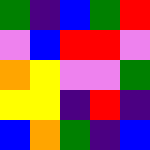[["green", "indigo", "blue", "green", "red"], ["violet", "blue", "red", "red", "violet"], ["orange", "yellow", "violet", "violet", "green"], ["yellow", "yellow", "indigo", "red", "indigo"], ["blue", "orange", "green", "indigo", "blue"]]